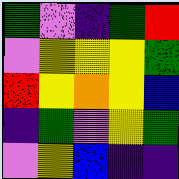[["green", "violet", "indigo", "green", "red"], ["violet", "yellow", "yellow", "yellow", "green"], ["red", "yellow", "orange", "yellow", "blue"], ["indigo", "green", "violet", "yellow", "green"], ["violet", "yellow", "blue", "indigo", "indigo"]]